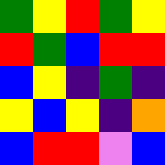[["green", "yellow", "red", "green", "yellow"], ["red", "green", "blue", "red", "red"], ["blue", "yellow", "indigo", "green", "indigo"], ["yellow", "blue", "yellow", "indigo", "orange"], ["blue", "red", "red", "violet", "blue"]]